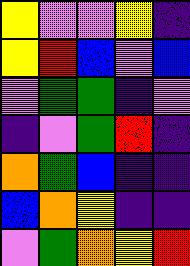[["yellow", "violet", "violet", "yellow", "indigo"], ["yellow", "red", "blue", "violet", "blue"], ["violet", "green", "green", "indigo", "violet"], ["indigo", "violet", "green", "red", "indigo"], ["orange", "green", "blue", "indigo", "indigo"], ["blue", "orange", "yellow", "indigo", "indigo"], ["violet", "green", "orange", "yellow", "red"]]